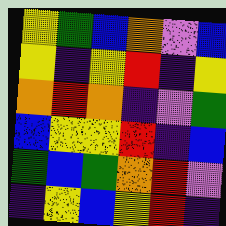[["yellow", "green", "blue", "orange", "violet", "blue"], ["yellow", "indigo", "yellow", "red", "indigo", "yellow"], ["orange", "red", "orange", "indigo", "violet", "green"], ["blue", "yellow", "yellow", "red", "indigo", "blue"], ["green", "blue", "green", "orange", "red", "violet"], ["indigo", "yellow", "blue", "yellow", "red", "indigo"]]